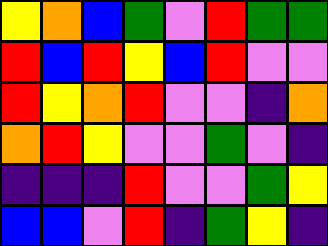[["yellow", "orange", "blue", "green", "violet", "red", "green", "green"], ["red", "blue", "red", "yellow", "blue", "red", "violet", "violet"], ["red", "yellow", "orange", "red", "violet", "violet", "indigo", "orange"], ["orange", "red", "yellow", "violet", "violet", "green", "violet", "indigo"], ["indigo", "indigo", "indigo", "red", "violet", "violet", "green", "yellow"], ["blue", "blue", "violet", "red", "indigo", "green", "yellow", "indigo"]]